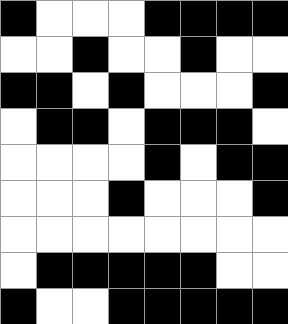[["black", "white", "white", "white", "black", "black", "black", "black"], ["white", "white", "black", "white", "white", "black", "white", "white"], ["black", "black", "white", "black", "white", "white", "white", "black"], ["white", "black", "black", "white", "black", "black", "black", "white"], ["white", "white", "white", "white", "black", "white", "black", "black"], ["white", "white", "white", "black", "white", "white", "white", "black"], ["white", "white", "white", "white", "white", "white", "white", "white"], ["white", "black", "black", "black", "black", "black", "white", "white"], ["black", "white", "white", "black", "black", "black", "black", "black"]]